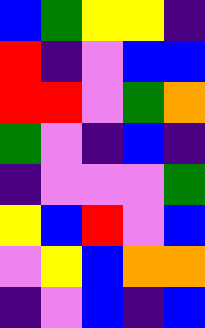[["blue", "green", "yellow", "yellow", "indigo"], ["red", "indigo", "violet", "blue", "blue"], ["red", "red", "violet", "green", "orange"], ["green", "violet", "indigo", "blue", "indigo"], ["indigo", "violet", "violet", "violet", "green"], ["yellow", "blue", "red", "violet", "blue"], ["violet", "yellow", "blue", "orange", "orange"], ["indigo", "violet", "blue", "indigo", "blue"]]